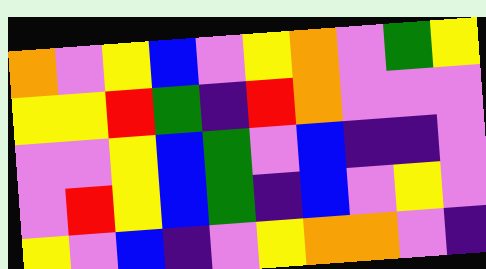[["orange", "violet", "yellow", "blue", "violet", "yellow", "orange", "violet", "green", "yellow"], ["yellow", "yellow", "red", "green", "indigo", "red", "orange", "violet", "violet", "violet"], ["violet", "violet", "yellow", "blue", "green", "violet", "blue", "indigo", "indigo", "violet"], ["violet", "red", "yellow", "blue", "green", "indigo", "blue", "violet", "yellow", "violet"], ["yellow", "violet", "blue", "indigo", "violet", "yellow", "orange", "orange", "violet", "indigo"]]